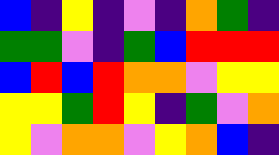[["blue", "indigo", "yellow", "indigo", "violet", "indigo", "orange", "green", "indigo"], ["green", "green", "violet", "indigo", "green", "blue", "red", "red", "red"], ["blue", "red", "blue", "red", "orange", "orange", "violet", "yellow", "yellow"], ["yellow", "yellow", "green", "red", "yellow", "indigo", "green", "violet", "orange"], ["yellow", "violet", "orange", "orange", "violet", "yellow", "orange", "blue", "indigo"]]